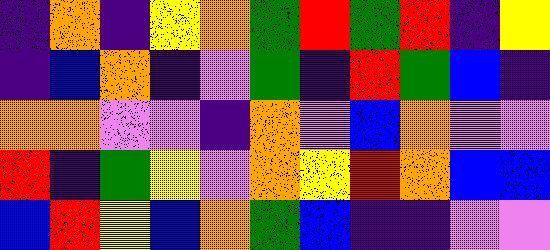[["indigo", "orange", "indigo", "yellow", "orange", "green", "red", "green", "red", "indigo", "yellow"], ["indigo", "blue", "orange", "indigo", "violet", "green", "indigo", "red", "green", "blue", "indigo"], ["orange", "orange", "violet", "violet", "indigo", "orange", "violet", "blue", "orange", "violet", "violet"], ["red", "indigo", "green", "yellow", "violet", "orange", "yellow", "red", "orange", "blue", "blue"], ["blue", "red", "yellow", "blue", "orange", "green", "blue", "indigo", "indigo", "violet", "violet"]]